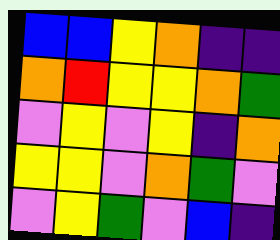[["blue", "blue", "yellow", "orange", "indigo", "indigo"], ["orange", "red", "yellow", "yellow", "orange", "green"], ["violet", "yellow", "violet", "yellow", "indigo", "orange"], ["yellow", "yellow", "violet", "orange", "green", "violet"], ["violet", "yellow", "green", "violet", "blue", "indigo"]]